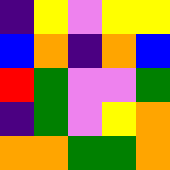[["indigo", "yellow", "violet", "yellow", "yellow"], ["blue", "orange", "indigo", "orange", "blue"], ["red", "green", "violet", "violet", "green"], ["indigo", "green", "violet", "yellow", "orange"], ["orange", "orange", "green", "green", "orange"]]